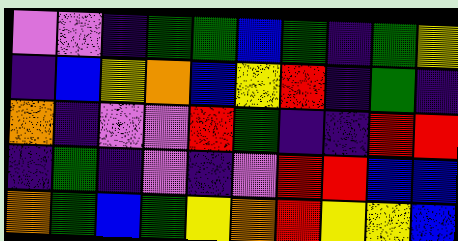[["violet", "violet", "indigo", "green", "green", "blue", "green", "indigo", "green", "yellow"], ["indigo", "blue", "yellow", "orange", "blue", "yellow", "red", "indigo", "green", "indigo"], ["orange", "indigo", "violet", "violet", "red", "green", "indigo", "indigo", "red", "red"], ["indigo", "green", "indigo", "violet", "indigo", "violet", "red", "red", "blue", "blue"], ["orange", "green", "blue", "green", "yellow", "orange", "red", "yellow", "yellow", "blue"]]